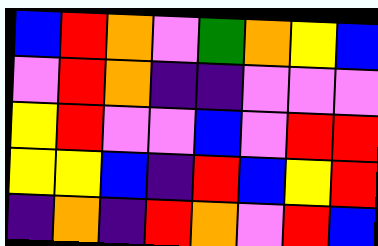[["blue", "red", "orange", "violet", "green", "orange", "yellow", "blue"], ["violet", "red", "orange", "indigo", "indigo", "violet", "violet", "violet"], ["yellow", "red", "violet", "violet", "blue", "violet", "red", "red"], ["yellow", "yellow", "blue", "indigo", "red", "blue", "yellow", "red"], ["indigo", "orange", "indigo", "red", "orange", "violet", "red", "blue"]]